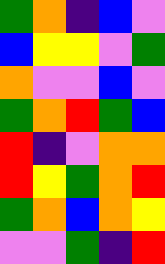[["green", "orange", "indigo", "blue", "violet"], ["blue", "yellow", "yellow", "violet", "green"], ["orange", "violet", "violet", "blue", "violet"], ["green", "orange", "red", "green", "blue"], ["red", "indigo", "violet", "orange", "orange"], ["red", "yellow", "green", "orange", "red"], ["green", "orange", "blue", "orange", "yellow"], ["violet", "violet", "green", "indigo", "red"]]